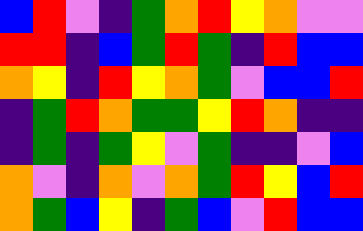[["blue", "red", "violet", "indigo", "green", "orange", "red", "yellow", "orange", "violet", "violet"], ["red", "red", "indigo", "blue", "green", "red", "green", "indigo", "red", "blue", "blue"], ["orange", "yellow", "indigo", "red", "yellow", "orange", "green", "violet", "blue", "blue", "red"], ["indigo", "green", "red", "orange", "green", "green", "yellow", "red", "orange", "indigo", "indigo"], ["indigo", "green", "indigo", "green", "yellow", "violet", "green", "indigo", "indigo", "violet", "blue"], ["orange", "violet", "indigo", "orange", "violet", "orange", "green", "red", "yellow", "blue", "red"], ["orange", "green", "blue", "yellow", "indigo", "green", "blue", "violet", "red", "blue", "blue"]]